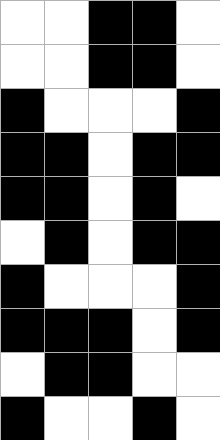[["white", "white", "black", "black", "white"], ["white", "white", "black", "black", "white"], ["black", "white", "white", "white", "black"], ["black", "black", "white", "black", "black"], ["black", "black", "white", "black", "white"], ["white", "black", "white", "black", "black"], ["black", "white", "white", "white", "black"], ["black", "black", "black", "white", "black"], ["white", "black", "black", "white", "white"], ["black", "white", "white", "black", "white"]]